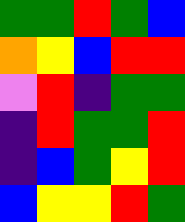[["green", "green", "red", "green", "blue"], ["orange", "yellow", "blue", "red", "red"], ["violet", "red", "indigo", "green", "green"], ["indigo", "red", "green", "green", "red"], ["indigo", "blue", "green", "yellow", "red"], ["blue", "yellow", "yellow", "red", "green"]]